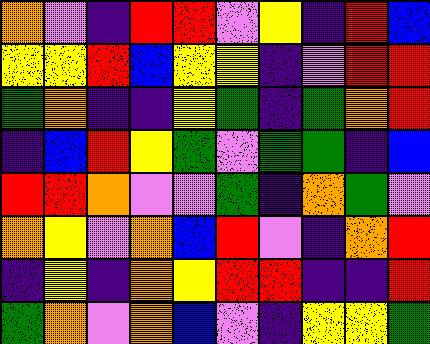[["orange", "violet", "indigo", "red", "red", "violet", "yellow", "indigo", "red", "blue"], ["yellow", "yellow", "red", "blue", "yellow", "yellow", "indigo", "violet", "red", "red"], ["green", "orange", "indigo", "indigo", "yellow", "green", "indigo", "green", "orange", "red"], ["indigo", "blue", "red", "yellow", "green", "violet", "green", "green", "indigo", "blue"], ["red", "red", "orange", "violet", "violet", "green", "indigo", "orange", "green", "violet"], ["orange", "yellow", "violet", "orange", "blue", "red", "violet", "indigo", "orange", "red"], ["indigo", "yellow", "indigo", "orange", "yellow", "red", "red", "indigo", "indigo", "red"], ["green", "orange", "violet", "orange", "blue", "violet", "indigo", "yellow", "yellow", "green"]]